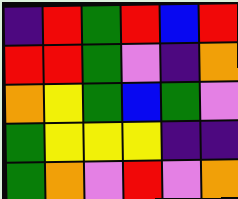[["indigo", "red", "green", "red", "blue", "red"], ["red", "red", "green", "violet", "indigo", "orange"], ["orange", "yellow", "green", "blue", "green", "violet"], ["green", "yellow", "yellow", "yellow", "indigo", "indigo"], ["green", "orange", "violet", "red", "violet", "orange"]]